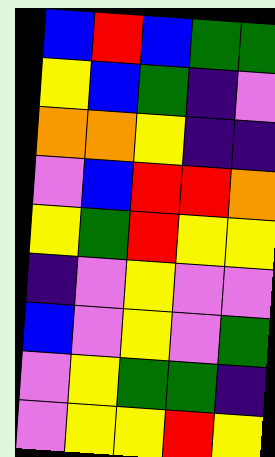[["blue", "red", "blue", "green", "green"], ["yellow", "blue", "green", "indigo", "violet"], ["orange", "orange", "yellow", "indigo", "indigo"], ["violet", "blue", "red", "red", "orange"], ["yellow", "green", "red", "yellow", "yellow"], ["indigo", "violet", "yellow", "violet", "violet"], ["blue", "violet", "yellow", "violet", "green"], ["violet", "yellow", "green", "green", "indigo"], ["violet", "yellow", "yellow", "red", "yellow"]]